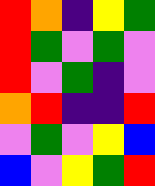[["red", "orange", "indigo", "yellow", "green"], ["red", "green", "violet", "green", "violet"], ["red", "violet", "green", "indigo", "violet"], ["orange", "red", "indigo", "indigo", "red"], ["violet", "green", "violet", "yellow", "blue"], ["blue", "violet", "yellow", "green", "red"]]